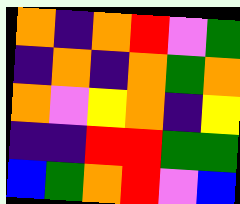[["orange", "indigo", "orange", "red", "violet", "green"], ["indigo", "orange", "indigo", "orange", "green", "orange"], ["orange", "violet", "yellow", "orange", "indigo", "yellow"], ["indigo", "indigo", "red", "red", "green", "green"], ["blue", "green", "orange", "red", "violet", "blue"]]